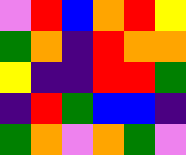[["violet", "red", "blue", "orange", "red", "yellow"], ["green", "orange", "indigo", "red", "orange", "orange"], ["yellow", "indigo", "indigo", "red", "red", "green"], ["indigo", "red", "green", "blue", "blue", "indigo"], ["green", "orange", "violet", "orange", "green", "violet"]]